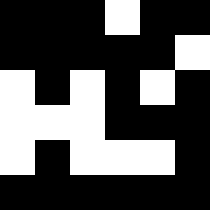[["black", "black", "black", "white", "black", "black"], ["black", "black", "black", "black", "black", "white"], ["white", "black", "white", "black", "white", "black"], ["white", "white", "white", "black", "black", "black"], ["white", "black", "white", "white", "white", "black"], ["black", "black", "black", "black", "black", "black"]]